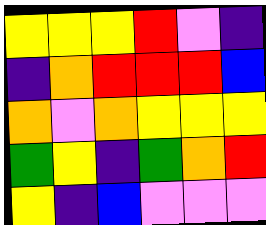[["yellow", "yellow", "yellow", "red", "violet", "indigo"], ["indigo", "orange", "red", "red", "red", "blue"], ["orange", "violet", "orange", "yellow", "yellow", "yellow"], ["green", "yellow", "indigo", "green", "orange", "red"], ["yellow", "indigo", "blue", "violet", "violet", "violet"]]